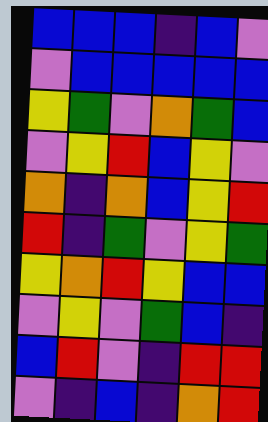[["blue", "blue", "blue", "indigo", "blue", "violet"], ["violet", "blue", "blue", "blue", "blue", "blue"], ["yellow", "green", "violet", "orange", "green", "blue"], ["violet", "yellow", "red", "blue", "yellow", "violet"], ["orange", "indigo", "orange", "blue", "yellow", "red"], ["red", "indigo", "green", "violet", "yellow", "green"], ["yellow", "orange", "red", "yellow", "blue", "blue"], ["violet", "yellow", "violet", "green", "blue", "indigo"], ["blue", "red", "violet", "indigo", "red", "red"], ["violet", "indigo", "blue", "indigo", "orange", "red"]]